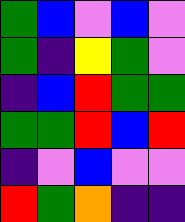[["green", "blue", "violet", "blue", "violet"], ["green", "indigo", "yellow", "green", "violet"], ["indigo", "blue", "red", "green", "green"], ["green", "green", "red", "blue", "red"], ["indigo", "violet", "blue", "violet", "violet"], ["red", "green", "orange", "indigo", "indigo"]]